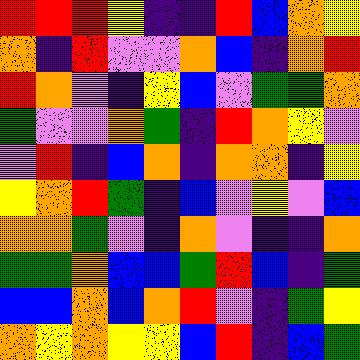[["red", "red", "red", "yellow", "indigo", "indigo", "red", "blue", "orange", "yellow"], ["orange", "indigo", "red", "violet", "violet", "orange", "blue", "indigo", "orange", "red"], ["red", "orange", "violet", "indigo", "yellow", "blue", "violet", "green", "green", "orange"], ["green", "violet", "violet", "orange", "green", "indigo", "red", "orange", "yellow", "violet"], ["violet", "red", "indigo", "blue", "orange", "indigo", "orange", "orange", "indigo", "yellow"], ["yellow", "orange", "red", "green", "indigo", "blue", "violet", "yellow", "violet", "blue"], ["orange", "orange", "green", "violet", "indigo", "orange", "violet", "indigo", "indigo", "orange"], ["green", "green", "orange", "blue", "blue", "green", "red", "blue", "indigo", "green"], ["blue", "blue", "orange", "blue", "orange", "red", "violet", "indigo", "green", "yellow"], ["orange", "yellow", "orange", "yellow", "yellow", "blue", "red", "indigo", "blue", "green"]]